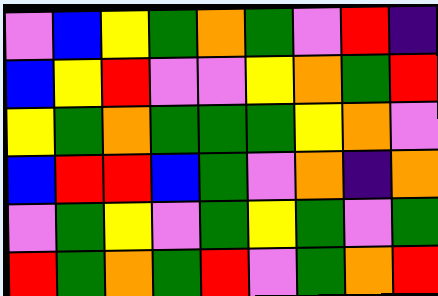[["violet", "blue", "yellow", "green", "orange", "green", "violet", "red", "indigo"], ["blue", "yellow", "red", "violet", "violet", "yellow", "orange", "green", "red"], ["yellow", "green", "orange", "green", "green", "green", "yellow", "orange", "violet"], ["blue", "red", "red", "blue", "green", "violet", "orange", "indigo", "orange"], ["violet", "green", "yellow", "violet", "green", "yellow", "green", "violet", "green"], ["red", "green", "orange", "green", "red", "violet", "green", "orange", "red"]]